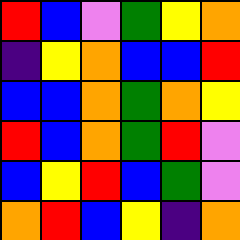[["red", "blue", "violet", "green", "yellow", "orange"], ["indigo", "yellow", "orange", "blue", "blue", "red"], ["blue", "blue", "orange", "green", "orange", "yellow"], ["red", "blue", "orange", "green", "red", "violet"], ["blue", "yellow", "red", "blue", "green", "violet"], ["orange", "red", "blue", "yellow", "indigo", "orange"]]